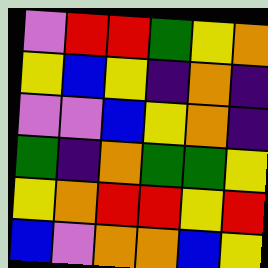[["violet", "red", "red", "green", "yellow", "orange"], ["yellow", "blue", "yellow", "indigo", "orange", "indigo"], ["violet", "violet", "blue", "yellow", "orange", "indigo"], ["green", "indigo", "orange", "green", "green", "yellow"], ["yellow", "orange", "red", "red", "yellow", "red"], ["blue", "violet", "orange", "orange", "blue", "yellow"]]